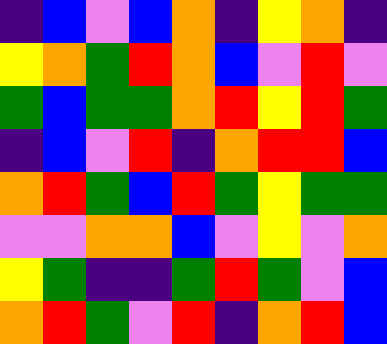[["indigo", "blue", "violet", "blue", "orange", "indigo", "yellow", "orange", "indigo"], ["yellow", "orange", "green", "red", "orange", "blue", "violet", "red", "violet"], ["green", "blue", "green", "green", "orange", "red", "yellow", "red", "green"], ["indigo", "blue", "violet", "red", "indigo", "orange", "red", "red", "blue"], ["orange", "red", "green", "blue", "red", "green", "yellow", "green", "green"], ["violet", "violet", "orange", "orange", "blue", "violet", "yellow", "violet", "orange"], ["yellow", "green", "indigo", "indigo", "green", "red", "green", "violet", "blue"], ["orange", "red", "green", "violet", "red", "indigo", "orange", "red", "blue"]]